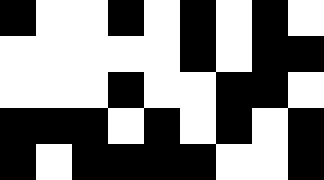[["black", "white", "white", "black", "white", "black", "white", "black", "white"], ["white", "white", "white", "white", "white", "black", "white", "black", "black"], ["white", "white", "white", "black", "white", "white", "black", "black", "white"], ["black", "black", "black", "white", "black", "white", "black", "white", "black"], ["black", "white", "black", "black", "black", "black", "white", "white", "black"]]